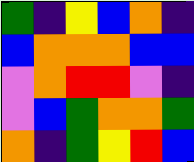[["green", "indigo", "yellow", "blue", "orange", "indigo"], ["blue", "orange", "orange", "orange", "blue", "blue"], ["violet", "orange", "red", "red", "violet", "indigo"], ["violet", "blue", "green", "orange", "orange", "green"], ["orange", "indigo", "green", "yellow", "red", "blue"]]